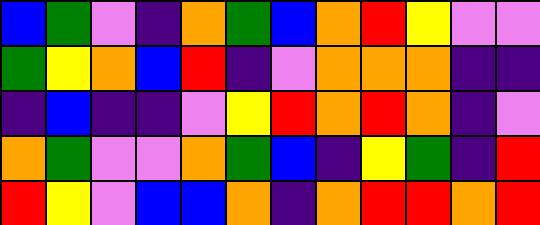[["blue", "green", "violet", "indigo", "orange", "green", "blue", "orange", "red", "yellow", "violet", "violet"], ["green", "yellow", "orange", "blue", "red", "indigo", "violet", "orange", "orange", "orange", "indigo", "indigo"], ["indigo", "blue", "indigo", "indigo", "violet", "yellow", "red", "orange", "red", "orange", "indigo", "violet"], ["orange", "green", "violet", "violet", "orange", "green", "blue", "indigo", "yellow", "green", "indigo", "red"], ["red", "yellow", "violet", "blue", "blue", "orange", "indigo", "orange", "red", "red", "orange", "red"]]